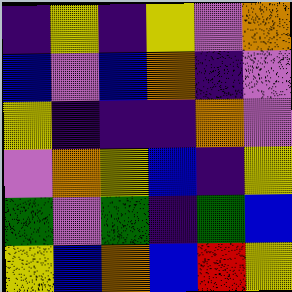[["indigo", "yellow", "indigo", "yellow", "violet", "orange"], ["blue", "violet", "blue", "orange", "indigo", "violet"], ["yellow", "indigo", "indigo", "indigo", "orange", "violet"], ["violet", "orange", "yellow", "blue", "indigo", "yellow"], ["green", "violet", "green", "indigo", "green", "blue"], ["yellow", "blue", "orange", "blue", "red", "yellow"]]